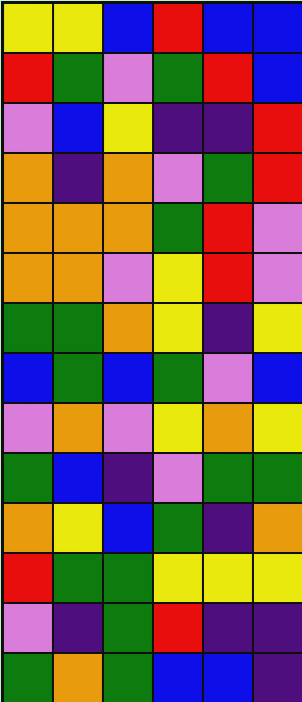[["yellow", "yellow", "blue", "red", "blue", "blue"], ["red", "green", "violet", "green", "red", "blue"], ["violet", "blue", "yellow", "indigo", "indigo", "red"], ["orange", "indigo", "orange", "violet", "green", "red"], ["orange", "orange", "orange", "green", "red", "violet"], ["orange", "orange", "violet", "yellow", "red", "violet"], ["green", "green", "orange", "yellow", "indigo", "yellow"], ["blue", "green", "blue", "green", "violet", "blue"], ["violet", "orange", "violet", "yellow", "orange", "yellow"], ["green", "blue", "indigo", "violet", "green", "green"], ["orange", "yellow", "blue", "green", "indigo", "orange"], ["red", "green", "green", "yellow", "yellow", "yellow"], ["violet", "indigo", "green", "red", "indigo", "indigo"], ["green", "orange", "green", "blue", "blue", "indigo"]]